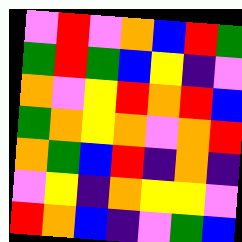[["violet", "red", "violet", "orange", "blue", "red", "green"], ["green", "red", "green", "blue", "yellow", "indigo", "violet"], ["orange", "violet", "yellow", "red", "orange", "red", "blue"], ["green", "orange", "yellow", "orange", "violet", "orange", "red"], ["orange", "green", "blue", "red", "indigo", "orange", "indigo"], ["violet", "yellow", "indigo", "orange", "yellow", "yellow", "violet"], ["red", "orange", "blue", "indigo", "violet", "green", "blue"]]